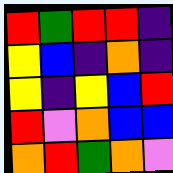[["red", "green", "red", "red", "indigo"], ["yellow", "blue", "indigo", "orange", "indigo"], ["yellow", "indigo", "yellow", "blue", "red"], ["red", "violet", "orange", "blue", "blue"], ["orange", "red", "green", "orange", "violet"]]